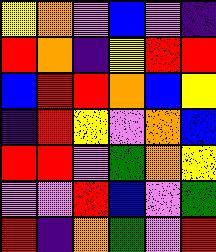[["yellow", "orange", "violet", "blue", "violet", "indigo"], ["red", "orange", "indigo", "yellow", "red", "red"], ["blue", "red", "red", "orange", "blue", "yellow"], ["indigo", "red", "yellow", "violet", "orange", "blue"], ["red", "red", "violet", "green", "orange", "yellow"], ["violet", "violet", "red", "blue", "violet", "green"], ["red", "indigo", "orange", "green", "violet", "red"]]